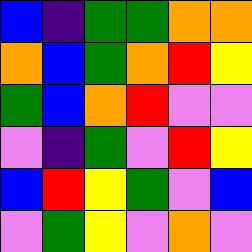[["blue", "indigo", "green", "green", "orange", "orange"], ["orange", "blue", "green", "orange", "red", "yellow"], ["green", "blue", "orange", "red", "violet", "violet"], ["violet", "indigo", "green", "violet", "red", "yellow"], ["blue", "red", "yellow", "green", "violet", "blue"], ["violet", "green", "yellow", "violet", "orange", "violet"]]